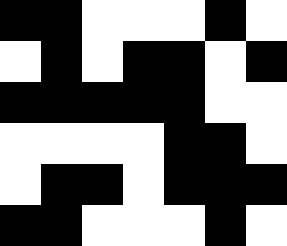[["black", "black", "white", "white", "white", "black", "white"], ["white", "black", "white", "black", "black", "white", "black"], ["black", "black", "black", "black", "black", "white", "white"], ["white", "white", "white", "white", "black", "black", "white"], ["white", "black", "black", "white", "black", "black", "black"], ["black", "black", "white", "white", "white", "black", "white"]]